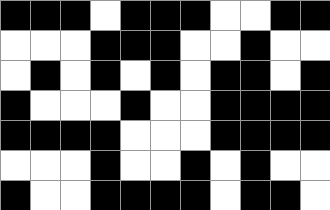[["black", "black", "black", "white", "black", "black", "black", "white", "white", "black", "black"], ["white", "white", "white", "black", "black", "black", "white", "white", "black", "white", "white"], ["white", "black", "white", "black", "white", "black", "white", "black", "black", "white", "black"], ["black", "white", "white", "white", "black", "white", "white", "black", "black", "black", "black"], ["black", "black", "black", "black", "white", "white", "white", "black", "black", "black", "black"], ["white", "white", "white", "black", "white", "white", "black", "white", "black", "white", "white"], ["black", "white", "white", "black", "black", "black", "black", "white", "black", "black", "white"]]